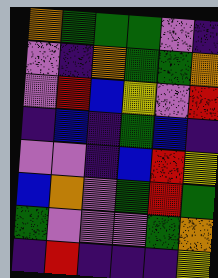[["orange", "green", "green", "green", "violet", "indigo"], ["violet", "indigo", "orange", "green", "green", "orange"], ["violet", "red", "blue", "yellow", "violet", "red"], ["indigo", "blue", "indigo", "green", "blue", "indigo"], ["violet", "violet", "indigo", "blue", "red", "yellow"], ["blue", "orange", "violet", "green", "red", "green"], ["green", "violet", "violet", "violet", "green", "orange"], ["indigo", "red", "indigo", "indigo", "indigo", "yellow"]]